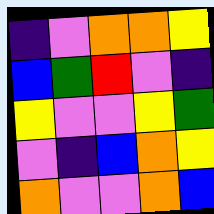[["indigo", "violet", "orange", "orange", "yellow"], ["blue", "green", "red", "violet", "indigo"], ["yellow", "violet", "violet", "yellow", "green"], ["violet", "indigo", "blue", "orange", "yellow"], ["orange", "violet", "violet", "orange", "blue"]]